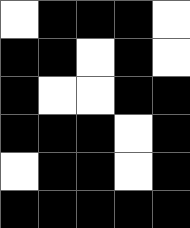[["white", "black", "black", "black", "white"], ["black", "black", "white", "black", "white"], ["black", "white", "white", "black", "black"], ["black", "black", "black", "white", "black"], ["white", "black", "black", "white", "black"], ["black", "black", "black", "black", "black"]]